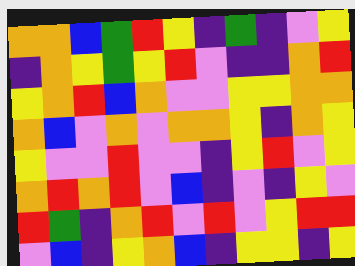[["orange", "orange", "blue", "green", "red", "yellow", "indigo", "green", "indigo", "violet", "yellow"], ["indigo", "orange", "yellow", "green", "yellow", "red", "violet", "indigo", "indigo", "orange", "red"], ["yellow", "orange", "red", "blue", "orange", "violet", "violet", "yellow", "yellow", "orange", "orange"], ["orange", "blue", "violet", "orange", "violet", "orange", "orange", "yellow", "indigo", "orange", "yellow"], ["yellow", "violet", "violet", "red", "violet", "violet", "indigo", "yellow", "red", "violet", "yellow"], ["orange", "red", "orange", "red", "violet", "blue", "indigo", "violet", "indigo", "yellow", "violet"], ["red", "green", "indigo", "orange", "red", "violet", "red", "violet", "yellow", "red", "red"], ["violet", "blue", "indigo", "yellow", "orange", "blue", "indigo", "yellow", "yellow", "indigo", "yellow"]]